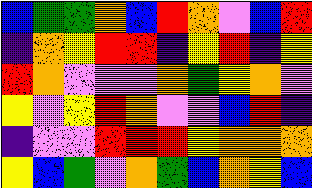[["blue", "green", "green", "orange", "blue", "red", "orange", "violet", "blue", "red"], ["indigo", "orange", "yellow", "red", "red", "indigo", "yellow", "red", "indigo", "yellow"], ["red", "orange", "violet", "violet", "violet", "orange", "green", "yellow", "orange", "violet"], ["yellow", "violet", "yellow", "red", "orange", "violet", "violet", "blue", "red", "indigo"], ["indigo", "violet", "violet", "red", "red", "red", "yellow", "orange", "orange", "orange"], ["yellow", "blue", "green", "violet", "orange", "green", "blue", "orange", "yellow", "blue"]]